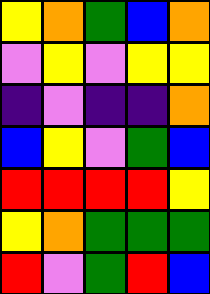[["yellow", "orange", "green", "blue", "orange"], ["violet", "yellow", "violet", "yellow", "yellow"], ["indigo", "violet", "indigo", "indigo", "orange"], ["blue", "yellow", "violet", "green", "blue"], ["red", "red", "red", "red", "yellow"], ["yellow", "orange", "green", "green", "green"], ["red", "violet", "green", "red", "blue"]]